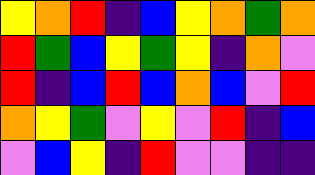[["yellow", "orange", "red", "indigo", "blue", "yellow", "orange", "green", "orange"], ["red", "green", "blue", "yellow", "green", "yellow", "indigo", "orange", "violet"], ["red", "indigo", "blue", "red", "blue", "orange", "blue", "violet", "red"], ["orange", "yellow", "green", "violet", "yellow", "violet", "red", "indigo", "blue"], ["violet", "blue", "yellow", "indigo", "red", "violet", "violet", "indigo", "indigo"]]